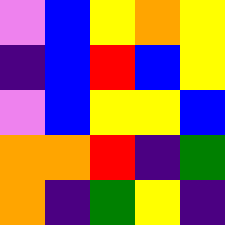[["violet", "blue", "yellow", "orange", "yellow"], ["indigo", "blue", "red", "blue", "yellow"], ["violet", "blue", "yellow", "yellow", "blue"], ["orange", "orange", "red", "indigo", "green"], ["orange", "indigo", "green", "yellow", "indigo"]]